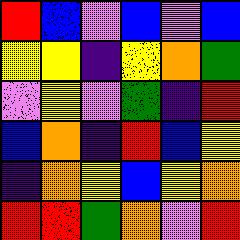[["red", "blue", "violet", "blue", "violet", "blue"], ["yellow", "yellow", "indigo", "yellow", "orange", "green"], ["violet", "yellow", "violet", "green", "indigo", "red"], ["blue", "orange", "indigo", "red", "blue", "yellow"], ["indigo", "orange", "yellow", "blue", "yellow", "orange"], ["red", "red", "green", "orange", "violet", "red"]]